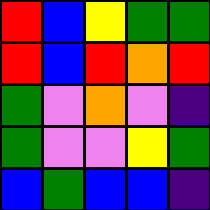[["red", "blue", "yellow", "green", "green"], ["red", "blue", "red", "orange", "red"], ["green", "violet", "orange", "violet", "indigo"], ["green", "violet", "violet", "yellow", "green"], ["blue", "green", "blue", "blue", "indigo"]]